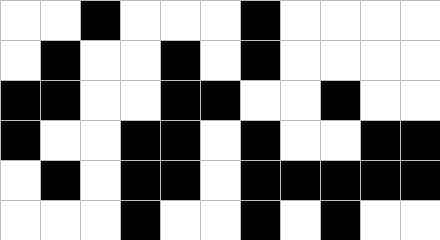[["white", "white", "black", "white", "white", "white", "black", "white", "white", "white", "white"], ["white", "black", "white", "white", "black", "white", "black", "white", "white", "white", "white"], ["black", "black", "white", "white", "black", "black", "white", "white", "black", "white", "white"], ["black", "white", "white", "black", "black", "white", "black", "white", "white", "black", "black"], ["white", "black", "white", "black", "black", "white", "black", "black", "black", "black", "black"], ["white", "white", "white", "black", "white", "white", "black", "white", "black", "white", "white"]]